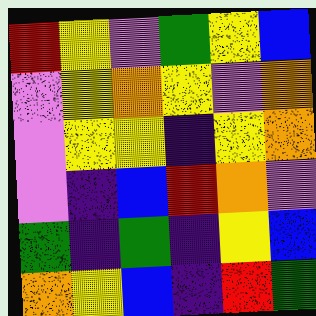[["red", "yellow", "violet", "green", "yellow", "blue"], ["violet", "yellow", "orange", "yellow", "violet", "orange"], ["violet", "yellow", "yellow", "indigo", "yellow", "orange"], ["violet", "indigo", "blue", "red", "orange", "violet"], ["green", "indigo", "green", "indigo", "yellow", "blue"], ["orange", "yellow", "blue", "indigo", "red", "green"]]